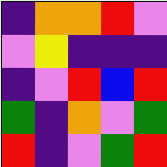[["indigo", "orange", "orange", "red", "violet"], ["violet", "yellow", "indigo", "indigo", "indigo"], ["indigo", "violet", "red", "blue", "red"], ["green", "indigo", "orange", "violet", "green"], ["red", "indigo", "violet", "green", "red"]]